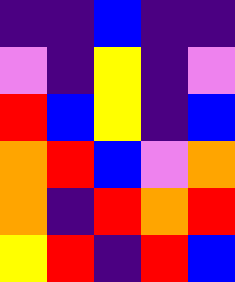[["indigo", "indigo", "blue", "indigo", "indigo"], ["violet", "indigo", "yellow", "indigo", "violet"], ["red", "blue", "yellow", "indigo", "blue"], ["orange", "red", "blue", "violet", "orange"], ["orange", "indigo", "red", "orange", "red"], ["yellow", "red", "indigo", "red", "blue"]]